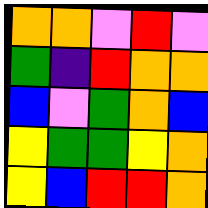[["orange", "orange", "violet", "red", "violet"], ["green", "indigo", "red", "orange", "orange"], ["blue", "violet", "green", "orange", "blue"], ["yellow", "green", "green", "yellow", "orange"], ["yellow", "blue", "red", "red", "orange"]]